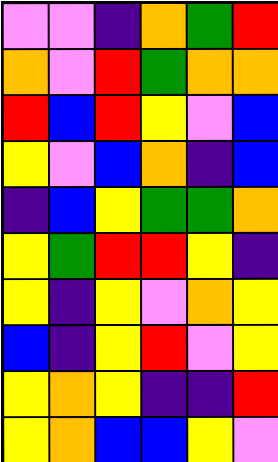[["violet", "violet", "indigo", "orange", "green", "red"], ["orange", "violet", "red", "green", "orange", "orange"], ["red", "blue", "red", "yellow", "violet", "blue"], ["yellow", "violet", "blue", "orange", "indigo", "blue"], ["indigo", "blue", "yellow", "green", "green", "orange"], ["yellow", "green", "red", "red", "yellow", "indigo"], ["yellow", "indigo", "yellow", "violet", "orange", "yellow"], ["blue", "indigo", "yellow", "red", "violet", "yellow"], ["yellow", "orange", "yellow", "indigo", "indigo", "red"], ["yellow", "orange", "blue", "blue", "yellow", "violet"]]